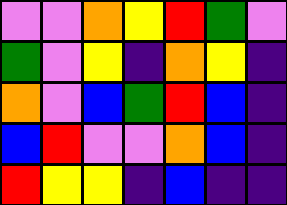[["violet", "violet", "orange", "yellow", "red", "green", "violet"], ["green", "violet", "yellow", "indigo", "orange", "yellow", "indigo"], ["orange", "violet", "blue", "green", "red", "blue", "indigo"], ["blue", "red", "violet", "violet", "orange", "blue", "indigo"], ["red", "yellow", "yellow", "indigo", "blue", "indigo", "indigo"]]